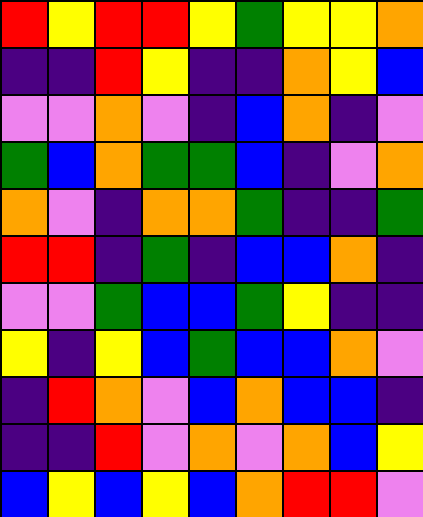[["red", "yellow", "red", "red", "yellow", "green", "yellow", "yellow", "orange"], ["indigo", "indigo", "red", "yellow", "indigo", "indigo", "orange", "yellow", "blue"], ["violet", "violet", "orange", "violet", "indigo", "blue", "orange", "indigo", "violet"], ["green", "blue", "orange", "green", "green", "blue", "indigo", "violet", "orange"], ["orange", "violet", "indigo", "orange", "orange", "green", "indigo", "indigo", "green"], ["red", "red", "indigo", "green", "indigo", "blue", "blue", "orange", "indigo"], ["violet", "violet", "green", "blue", "blue", "green", "yellow", "indigo", "indigo"], ["yellow", "indigo", "yellow", "blue", "green", "blue", "blue", "orange", "violet"], ["indigo", "red", "orange", "violet", "blue", "orange", "blue", "blue", "indigo"], ["indigo", "indigo", "red", "violet", "orange", "violet", "orange", "blue", "yellow"], ["blue", "yellow", "blue", "yellow", "blue", "orange", "red", "red", "violet"]]